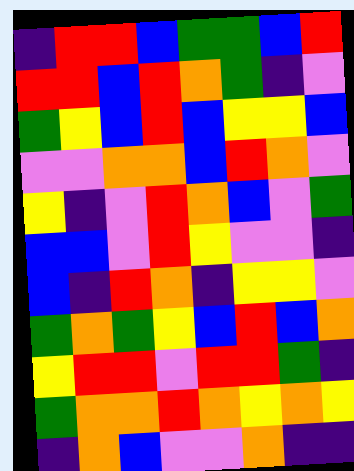[["indigo", "red", "red", "blue", "green", "green", "blue", "red"], ["red", "red", "blue", "red", "orange", "green", "indigo", "violet"], ["green", "yellow", "blue", "red", "blue", "yellow", "yellow", "blue"], ["violet", "violet", "orange", "orange", "blue", "red", "orange", "violet"], ["yellow", "indigo", "violet", "red", "orange", "blue", "violet", "green"], ["blue", "blue", "violet", "red", "yellow", "violet", "violet", "indigo"], ["blue", "indigo", "red", "orange", "indigo", "yellow", "yellow", "violet"], ["green", "orange", "green", "yellow", "blue", "red", "blue", "orange"], ["yellow", "red", "red", "violet", "red", "red", "green", "indigo"], ["green", "orange", "orange", "red", "orange", "yellow", "orange", "yellow"], ["indigo", "orange", "blue", "violet", "violet", "orange", "indigo", "indigo"]]